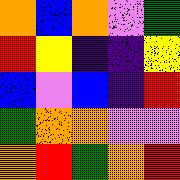[["orange", "blue", "orange", "violet", "green"], ["red", "yellow", "indigo", "indigo", "yellow"], ["blue", "violet", "blue", "indigo", "red"], ["green", "orange", "orange", "violet", "violet"], ["orange", "red", "green", "orange", "red"]]